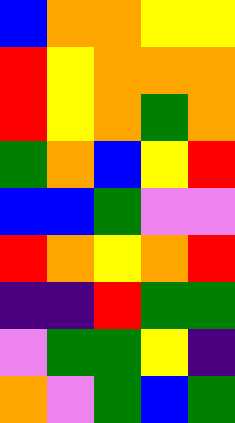[["blue", "orange", "orange", "yellow", "yellow"], ["red", "yellow", "orange", "orange", "orange"], ["red", "yellow", "orange", "green", "orange"], ["green", "orange", "blue", "yellow", "red"], ["blue", "blue", "green", "violet", "violet"], ["red", "orange", "yellow", "orange", "red"], ["indigo", "indigo", "red", "green", "green"], ["violet", "green", "green", "yellow", "indigo"], ["orange", "violet", "green", "blue", "green"]]